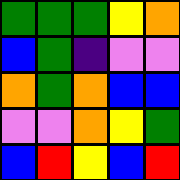[["green", "green", "green", "yellow", "orange"], ["blue", "green", "indigo", "violet", "violet"], ["orange", "green", "orange", "blue", "blue"], ["violet", "violet", "orange", "yellow", "green"], ["blue", "red", "yellow", "blue", "red"]]